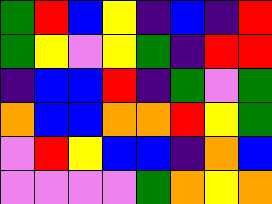[["green", "red", "blue", "yellow", "indigo", "blue", "indigo", "red"], ["green", "yellow", "violet", "yellow", "green", "indigo", "red", "red"], ["indigo", "blue", "blue", "red", "indigo", "green", "violet", "green"], ["orange", "blue", "blue", "orange", "orange", "red", "yellow", "green"], ["violet", "red", "yellow", "blue", "blue", "indigo", "orange", "blue"], ["violet", "violet", "violet", "violet", "green", "orange", "yellow", "orange"]]